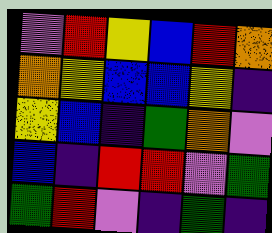[["violet", "red", "yellow", "blue", "red", "orange"], ["orange", "yellow", "blue", "blue", "yellow", "indigo"], ["yellow", "blue", "indigo", "green", "orange", "violet"], ["blue", "indigo", "red", "red", "violet", "green"], ["green", "red", "violet", "indigo", "green", "indigo"]]